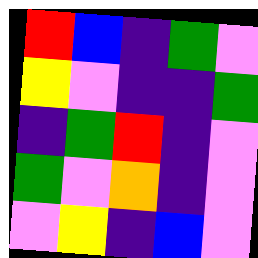[["red", "blue", "indigo", "green", "violet"], ["yellow", "violet", "indigo", "indigo", "green"], ["indigo", "green", "red", "indigo", "violet"], ["green", "violet", "orange", "indigo", "violet"], ["violet", "yellow", "indigo", "blue", "violet"]]